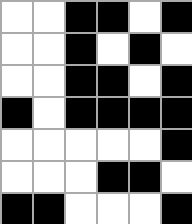[["white", "white", "black", "black", "white", "black"], ["white", "white", "black", "white", "black", "white"], ["white", "white", "black", "black", "white", "black"], ["black", "white", "black", "black", "black", "black"], ["white", "white", "white", "white", "white", "black"], ["white", "white", "white", "black", "black", "white"], ["black", "black", "white", "white", "white", "black"]]